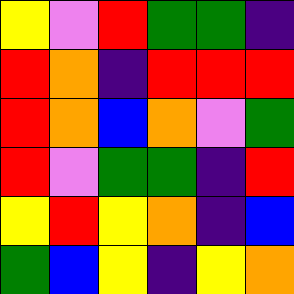[["yellow", "violet", "red", "green", "green", "indigo"], ["red", "orange", "indigo", "red", "red", "red"], ["red", "orange", "blue", "orange", "violet", "green"], ["red", "violet", "green", "green", "indigo", "red"], ["yellow", "red", "yellow", "orange", "indigo", "blue"], ["green", "blue", "yellow", "indigo", "yellow", "orange"]]